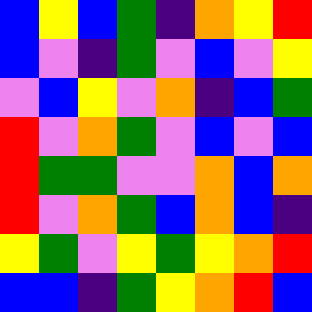[["blue", "yellow", "blue", "green", "indigo", "orange", "yellow", "red"], ["blue", "violet", "indigo", "green", "violet", "blue", "violet", "yellow"], ["violet", "blue", "yellow", "violet", "orange", "indigo", "blue", "green"], ["red", "violet", "orange", "green", "violet", "blue", "violet", "blue"], ["red", "green", "green", "violet", "violet", "orange", "blue", "orange"], ["red", "violet", "orange", "green", "blue", "orange", "blue", "indigo"], ["yellow", "green", "violet", "yellow", "green", "yellow", "orange", "red"], ["blue", "blue", "indigo", "green", "yellow", "orange", "red", "blue"]]